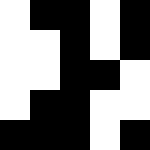[["white", "black", "black", "white", "black"], ["white", "white", "black", "white", "black"], ["white", "white", "black", "black", "white"], ["white", "black", "black", "white", "white"], ["black", "black", "black", "white", "black"]]